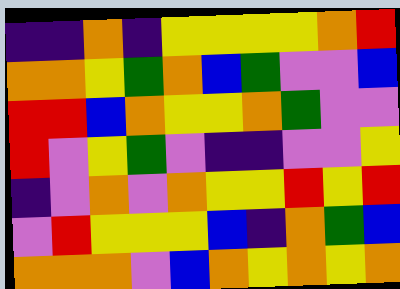[["indigo", "indigo", "orange", "indigo", "yellow", "yellow", "yellow", "yellow", "orange", "red"], ["orange", "orange", "yellow", "green", "orange", "blue", "green", "violet", "violet", "blue"], ["red", "red", "blue", "orange", "yellow", "yellow", "orange", "green", "violet", "violet"], ["red", "violet", "yellow", "green", "violet", "indigo", "indigo", "violet", "violet", "yellow"], ["indigo", "violet", "orange", "violet", "orange", "yellow", "yellow", "red", "yellow", "red"], ["violet", "red", "yellow", "yellow", "yellow", "blue", "indigo", "orange", "green", "blue"], ["orange", "orange", "orange", "violet", "blue", "orange", "yellow", "orange", "yellow", "orange"]]